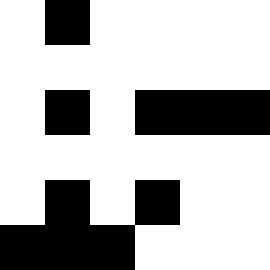[["white", "black", "white", "white", "white", "white"], ["white", "white", "white", "white", "white", "white"], ["white", "black", "white", "black", "black", "black"], ["white", "white", "white", "white", "white", "white"], ["white", "black", "white", "black", "white", "white"], ["black", "black", "black", "white", "white", "white"]]